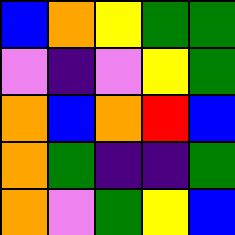[["blue", "orange", "yellow", "green", "green"], ["violet", "indigo", "violet", "yellow", "green"], ["orange", "blue", "orange", "red", "blue"], ["orange", "green", "indigo", "indigo", "green"], ["orange", "violet", "green", "yellow", "blue"]]